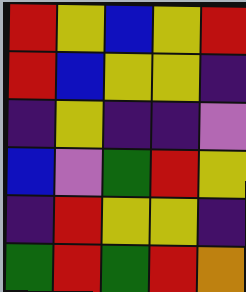[["red", "yellow", "blue", "yellow", "red"], ["red", "blue", "yellow", "yellow", "indigo"], ["indigo", "yellow", "indigo", "indigo", "violet"], ["blue", "violet", "green", "red", "yellow"], ["indigo", "red", "yellow", "yellow", "indigo"], ["green", "red", "green", "red", "orange"]]